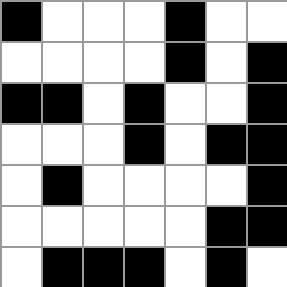[["black", "white", "white", "white", "black", "white", "white"], ["white", "white", "white", "white", "black", "white", "black"], ["black", "black", "white", "black", "white", "white", "black"], ["white", "white", "white", "black", "white", "black", "black"], ["white", "black", "white", "white", "white", "white", "black"], ["white", "white", "white", "white", "white", "black", "black"], ["white", "black", "black", "black", "white", "black", "white"]]